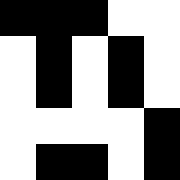[["black", "black", "black", "white", "white"], ["white", "black", "white", "black", "white"], ["white", "black", "white", "black", "white"], ["white", "white", "white", "white", "black"], ["white", "black", "black", "white", "black"]]